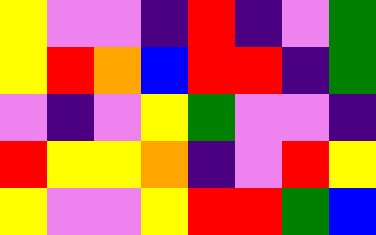[["yellow", "violet", "violet", "indigo", "red", "indigo", "violet", "green"], ["yellow", "red", "orange", "blue", "red", "red", "indigo", "green"], ["violet", "indigo", "violet", "yellow", "green", "violet", "violet", "indigo"], ["red", "yellow", "yellow", "orange", "indigo", "violet", "red", "yellow"], ["yellow", "violet", "violet", "yellow", "red", "red", "green", "blue"]]